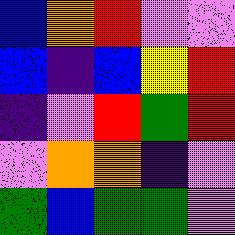[["blue", "orange", "red", "violet", "violet"], ["blue", "indigo", "blue", "yellow", "red"], ["indigo", "violet", "red", "green", "red"], ["violet", "orange", "orange", "indigo", "violet"], ["green", "blue", "green", "green", "violet"]]